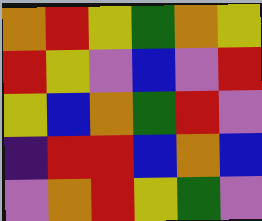[["orange", "red", "yellow", "green", "orange", "yellow"], ["red", "yellow", "violet", "blue", "violet", "red"], ["yellow", "blue", "orange", "green", "red", "violet"], ["indigo", "red", "red", "blue", "orange", "blue"], ["violet", "orange", "red", "yellow", "green", "violet"]]